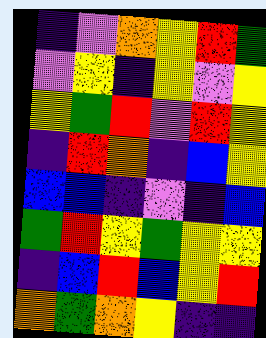[["indigo", "violet", "orange", "yellow", "red", "green"], ["violet", "yellow", "indigo", "yellow", "violet", "yellow"], ["yellow", "green", "red", "violet", "red", "yellow"], ["indigo", "red", "orange", "indigo", "blue", "yellow"], ["blue", "blue", "indigo", "violet", "indigo", "blue"], ["green", "red", "yellow", "green", "yellow", "yellow"], ["indigo", "blue", "red", "blue", "yellow", "red"], ["orange", "green", "orange", "yellow", "indigo", "indigo"]]